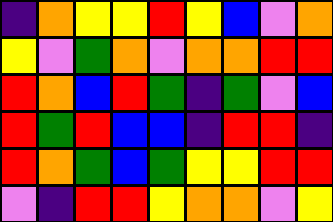[["indigo", "orange", "yellow", "yellow", "red", "yellow", "blue", "violet", "orange"], ["yellow", "violet", "green", "orange", "violet", "orange", "orange", "red", "red"], ["red", "orange", "blue", "red", "green", "indigo", "green", "violet", "blue"], ["red", "green", "red", "blue", "blue", "indigo", "red", "red", "indigo"], ["red", "orange", "green", "blue", "green", "yellow", "yellow", "red", "red"], ["violet", "indigo", "red", "red", "yellow", "orange", "orange", "violet", "yellow"]]